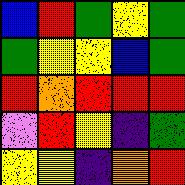[["blue", "red", "green", "yellow", "green"], ["green", "yellow", "yellow", "blue", "green"], ["red", "orange", "red", "red", "red"], ["violet", "red", "yellow", "indigo", "green"], ["yellow", "yellow", "indigo", "orange", "red"]]